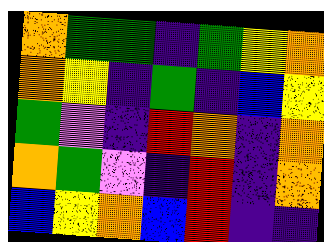[["orange", "green", "green", "indigo", "green", "yellow", "orange"], ["orange", "yellow", "indigo", "green", "indigo", "blue", "yellow"], ["green", "violet", "indigo", "red", "orange", "indigo", "orange"], ["orange", "green", "violet", "indigo", "red", "indigo", "orange"], ["blue", "yellow", "orange", "blue", "red", "indigo", "indigo"]]